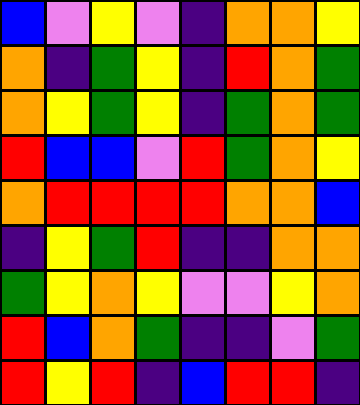[["blue", "violet", "yellow", "violet", "indigo", "orange", "orange", "yellow"], ["orange", "indigo", "green", "yellow", "indigo", "red", "orange", "green"], ["orange", "yellow", "green", "yellow", "indigo", "green", "orange", "green"], ["red", "blue", "blue", "violet", "red", "green", "orange", "yellow"], ["orange", "red", "red", "red", "red", "orange", "orange", "blue"], ["indigo", "yellow", "green", "red", "indigo", "indigo", "orange", "orange"], ["green", "yellow", "orange", "yellow", "violet", "violet", "yellow", "orange"], ["red", "blue", "orange", "green", "indigo", "indigo", "violet", "green"], ["red", "yellow", "red", "indigo", "blue", "red", "red", "indigo"]]